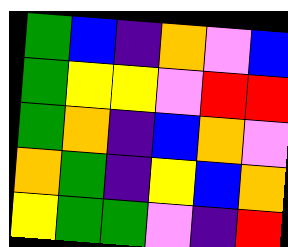[["green", "blue", "indigo", "orange", "violet", "blue"], ["green", "yellow", "yellow", "violet", "red", "red"], ["green", "orange", "indigo", "blue", "orange", "violet"], ["orange", "green", "indigo", "yellow", "blue", "orange"], ["yellow", "green", "green", "violet", "indigo", "red"]]